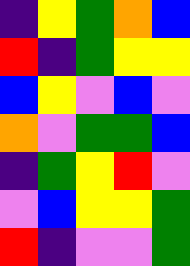[["indigo", "yellow", "green", "orange", "blue"], ["red", "indigo", "green", "yellow", "yellow"], ["blue", "yellow", "violet", "blue", "violet"], ["orange", "violet", "green", "green", "blue"], ["indigo", "green", "yellow", "red", "violet"], ["violet", "blue", "yellow", "yellow", "green"], ["red", "indigo", "violet", "violet", "green"]]